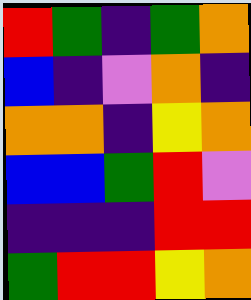[["red", "green", "indigo", "green", "orange"], ["blue", "indigo", "violet", "orange", "indigo"], ["orange", "orange", "indigo", "yellow", "orange"], ["blue", "blue", "green", "red", "violet"], ["indigo", "indigo", "indigo", "red", "red"], ["green", "red", "red", "yellow", "orange"]]